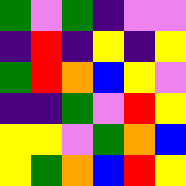[["green", "violet", "green", "indigo", "violet", "violet"], ["indigo", "red", "indigo", "yellow", "indigo", "yellow"], ["green", "red", "orange", "blue", "yellow", "violet"], ["indigo", "indigo", "green", "violet", "red", "yellow"], ["yellow", "yellow", "violet", "green", "orange", "blue"], ["yellow", "green", "orange", "blue", "red", "yellow"]]